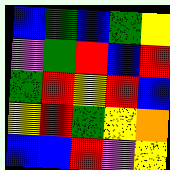[["blue", "green", "blue", "green", "yellow"], ["violet", "green", "red", "blue", "red"], ["green", "red", "yellow", "red", "blue"], ["yellow", "red", "green", "yellow", "orange"], ["blue", "blue", "red", "violet", "yellow"]]